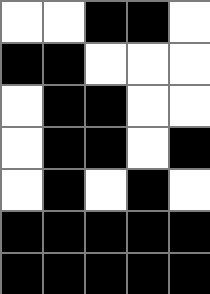[["white", "white", "black", "black", "white"], ["black", "black", "white", "white", "white"], ["white", "black", "black", "white", "white"], ["white", "black", "black", "white", "black"], ["white", "black", "white", "black", "white"], ["black", "black", "black", "black", "black"], ["black", "black", "black", "black", "black"]]